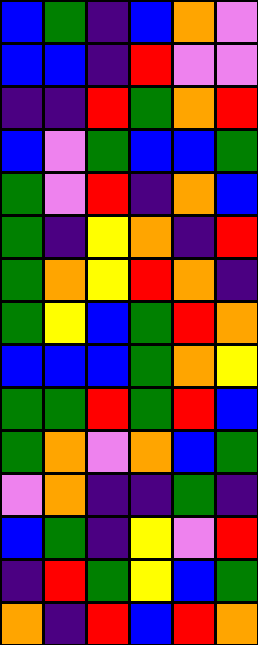[["blue", "green", "indigo", "blue", "orange", "violet"], ["blue", "blue", "indigo", "red", "violet", "violet"], ["indigo", "indigo", "red", "green", "orange", "red"], ["blue", "violet", "green", "blue", "blue", "green"], ["green", "violet", "red", "indigo", "orange", "blue"], ["green", "indigo", "yellow", "orange", "indigo", "red"], ["green", "orange", "yellow", "red", "orange", "indigo"], ["green", "yellow", "blue", "green", "red", "orange"], ["blue", "blue", "blue", "green", "orange", "yellow"], ["green", "green", "red", "green", "red", "blue"], ["green", "orange", "violet", "orange", "blue", "green"], ["violet", "orange", "indigo", "indigo", "green", "indigo"], ["blue", "green", "indigo", "yellow", "violet", "red"], ["indigo", "red", "green", "yellow", "blue", "green"], ["orange", "indigo", "red", "blue", "red", "orange"]]